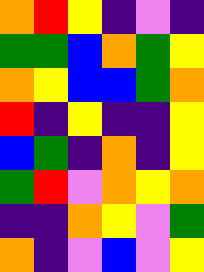[["orange", "red", "yellow", "indigo", "violet", "indigo"], ["green", "green", "blue", "orange", "green", "yellow"], ["orange", "yellow", "blue", "blue", "green", "orange"], ["red", "indigo", "yellow", "indigo", "indigo", "yellow"], ["blue", "green", "indigo", "orange", "indigo", "yellow"], ["green", "red", "violet", "orange", "yellow", "orange"], ["indigo", "indigo", "orange", "yellow", "violet", "green"], ["orange", "indigo", "violet", "blue", "violet", "yellow"]]